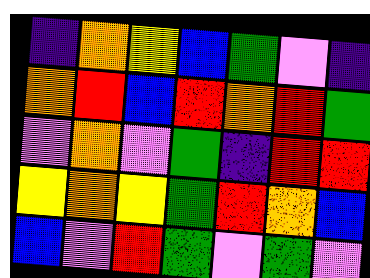[["indigo", "orange", "yellow", "blue", "green", "violet", "indigo"], ["orange", "red", "blue", "red", "orange", "red", "green"], ["violet", "orange", "violet", "green", "indigo", "red", "red"], ["yellow", "orange", "yellow", "green", "red", "orange", "blue"], ["blue", "violet", "red", "green", "violet", "green", "violet"]]